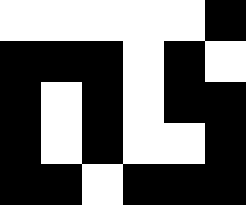[["white", "white", "white", "white", "white", "black"], ["black", "black", "black", "white", "black", "white"], ["black", "white", "black", "white", "black", "black"], ["black", "white", "black", "white", "white", "black"], ["black", "black", "white", "black", "black", "black"]]